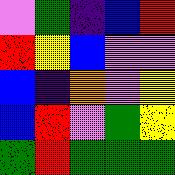[["violet", "green", "indigo", "blue", "red"], ["red", "yellow", "blue", "violet", "violet"], ["blue", "indigo", "orange", "violet", "yellow"], ["blue", "red", "violet", "green", "yellow"], ["green", "red", "green", "green", "green"]]